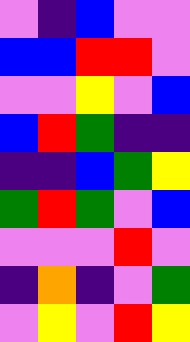[["violet", "indigo", "blue", "violet", "violet"], ["blue", "blue", "red", "red", "violet"], ["violet", "violet", "yellow", "violet", "blue"], ["blue", "red", "green", "indigo", "indigo"], ["indigo", "indigo", "blue", "green", "yellow"], ["green", "red", "green", "violet", "blue"], ["violet", "violet", "violet", "red", "violet"], ["indigo", "orange", "indigo", "violet", "green"], ["violet", "yellow", "violet", "red", "yellow"]]